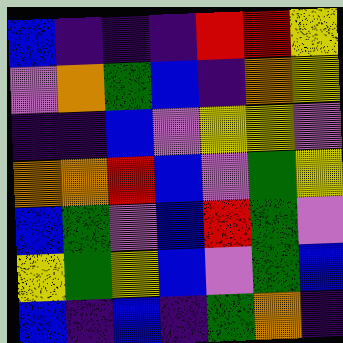[["blue", "indigo", "indigo", "indigo", "red", "red", "yellow"], ["violet", "orange", "green", "blue", "indigo", "orange", "yellow"], ["indigo", "indigo", "blue", "violet", "yellow", "yellow", "violet"], ["orange", "orange", "red", "blue", "violet", "green", "yellow"], ["blue", "green", "violet", "blue", "red", "green", "violet"], ["yellow", "green", "yellow", "blue", "violet", "green", "blue"], ["blue", "indigo", "blue", "indigo", "green", "orange", "indigo"]]